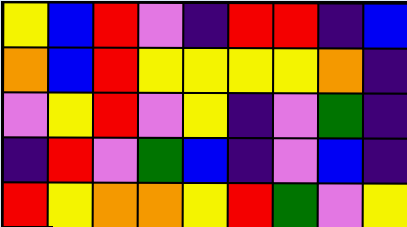[["yellow", "blue", "red", "violet", "indigo", "red", "red", "indigo", "blue"], ["orange", "blue", "red", "yellow", "yellow", "yellow", "yellow", "orange", "indigo"], ["violet", "yellow", "red", "violet", "yellow", "indigo", "violet", "green", "indigo"], ["indigo", "red", "violet", "green", "blue", "indigo", "violet", "blue", "indigo"], ["red", "yellow", "orange", "orange", "yellow", "red", "green", "violet", "yellow"]]